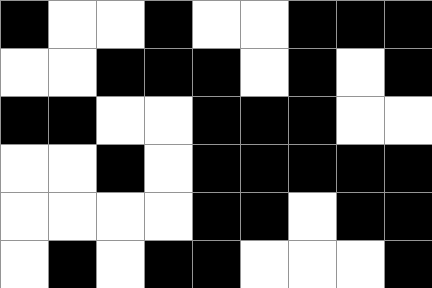[["black", "white", "white", "black", "white", "white", "black", "black", "black"], ["white", "white", "black", "black", "black", "white", "black", "white", "black"], ["black", "black", "white", "white", "black", "black", "black", "white", "white"], ["white", "white", "black", "white", "black", "black", "black", "black", "black"], ["white", "white", "white", "white", "black", "black", "white", "black", "black"], ["white", "black", "white", "black", "black", "white", "white", "white", "black"]]